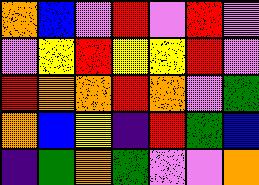[["orange", "blue", "violet", "red", "violet", "red", "violet"], ["violet", "yellow", "red", "yellow", "yellow", "red", "violet"], ["red", "orange", "orange", "red", "orange", "violet", "green"], ["orange", "blue", "yellow", "indigo", "red", "green", "blue"], ["indigo", "green", "orange", "green", "violet", "violet", "orange"]]